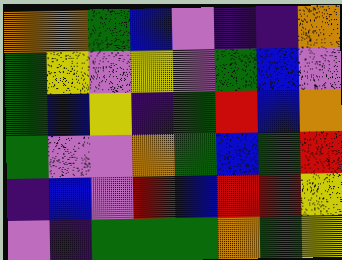[["orange", "orange", "green", "blue", "violet", "indigo", "indigo", "orange"], ["green", "yellow", "violet", "yellow", "violet", "green", "blue", "violet"], ["green", "blue", "yellow", "indigo", "green", "red", "blue", "orange"], ["green", "violet", "violet", "orange", "green", "blue", "green", "red"], ["indigo", "blue", "violet", "red", "blue", "red", "red", "yellow"], ["violet", "indigo", "green", "green", "green", "orange", "green", "yellow"]]